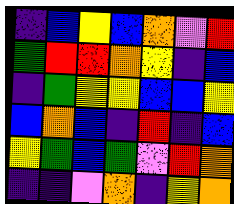[["indigo", "blue", "yellow", "blue", "orange", "violet", "red"], ["green", "red", "red", "orange", "yellow", "indigo", "blue"], ["indigo", "green", "yellow", "yellow", "blue", "blue", "yellow"], ["blue", "orange", "blue", "indigo", "red", "indigo", "blue"], ["yellow", "green", "blue", "green", "violet", "red", "orange"], ["indigo", "indigo", "violet", "orange", "indigo", "yellow", "orange"]]